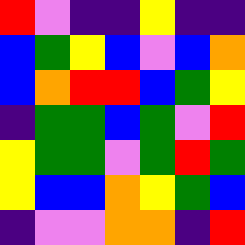[["red", "violet", "indigo", "indigo", "yellow", "indigo", "indigo"], ["blue", "green", "yellow", "blue", "violet", "blue", "orange"], ["blue", "orange", "red", "red", "blue", "green", "yellow"], ["indigo", "green", "green", "blue", "green", "violet", "red"], ["yellow", "green", "green", "violet", "green", "red", "green"], ["yellow", "blue", "blue", "orange", "yellow", "green", "blue"], ["indigo", "violet", "violet", "orange", "orange", "indigo", "red"]]